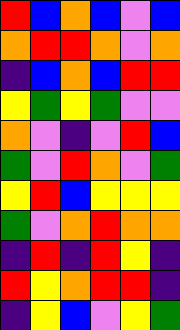[["red", "blue", "orange", "blue", "violet", "blue"], ["orange", "red", "red", "orange", "violet", "orange"], ["indigo", "blue", "orange", "blue", "red", "red"], ["yellow", "green", "yellow", "green", "violet", "violet"], ["orange", "violet", "indigo", "violet", "red", "blue"], ["green", "violet", "red", "orange", "violet", "green"], ["yellow", "red", "blue", "yellow", "yellow", "yellow"], ["green", "violet", "orange", "red", "orange", "orange"], ["indigo", "red", "indigo", "red", "yellow", "indigo"], ["red", "yellow", "orange", "red", "red", "indigo"], ["indigo", "yellow", "blue", "violet", "yellow", "green"]]